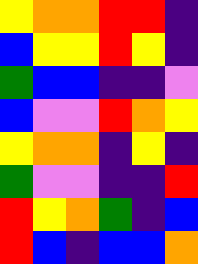[["yellow", "orange", "orange", "red", "red", "indigo"], ["blue", "yellow", "yellow", "red", "yellow", "indigo"], ["green", "blue", "blue", "indigo", "indigo", "violet"], ["blue", "violet", "violet", "red", "orange", "yellow"], ["yellow", "orange", "orange", "indigo", "yellow", "indigo"], ["green", "violet", "violet", "indigo", "indigo", "red"], ["red", "yellow", "orange", "green", "indigo", "blue"], ["red", "blue", "indigo", "blue", "blue", "orange"]]